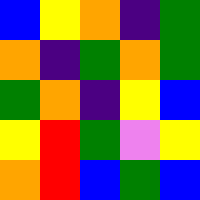[["blue", "yellow", "orange", "indigo", "green"], ["orange", "indigo", "green", "orange", "green"], ["green", "orange", "indigo", "yellow", "blue"], ["yellow", "red", "green", "violet", "yellow"], ["orange", "red", "blue", "green", "blue"]]